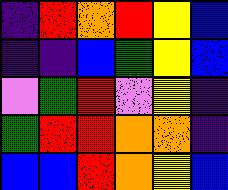[["indigo", "red", "orange", "red", "yellow", "blue"], ["indigo", "indigo", "blue", "green", "yellow", "blue"], ["violet", "green", "red", "violet", "yellow", "indigo"], ["green", "red", "red", "orange", "orange", "indigo"], ["blue", "blue", "red", "orange", "yellow", "blue"]]